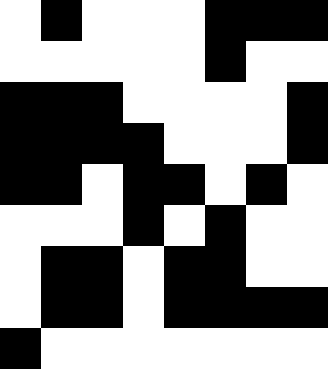[["white", "black", "white", "white", "white", "black", "black", "black"], ["white", "white", "white", "white", "white", "black", "white", "white"], ["black", "black", "black", "white", "white", "white", "white", "black"], ["black", "black", "black", "black", "white", "white", "white", "black"], ["black", "black", "white", "black", "black", "white", "black", "white"], ["white", "white", "white", "black", "white", "black", "white", "white"], ["white", "black", "black", "white", "black", "black", "white", "white"], ["white", "black", "black", "white", "black", "black", "black", "black"], ["black", "white", "white", "white", "white", "white", "white", "white"]]